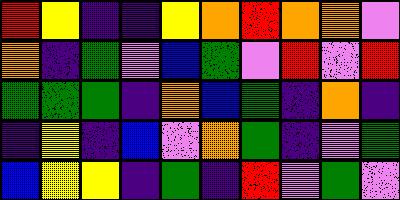[["red", "yellow", "indigo", "indigo", "yellow", "orange", "red", "orange", "orange", "violet"], ["orange", "indigo", "green", "violet", "blue", "green", "violet", "red", "violet", "red"], ["green", "green", "green", "indigo", "orange", "blue", "green", "indigo", "orange", "indigo"], ["indigo", "yellow", "indigo", "blue", "violet", "orange", "green", "indigo", "violet", "green"], ["blue", "yellow", "yellow", "indigo", "green", "indigo", "red", "violet", "green", "violet"]]